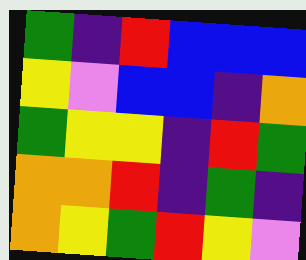[["green", "indigo", "red", "blue", "blue", "blue"], ["yellow", "violet", "blue", "blue", "indigo", "orange"], ["green", "yellow", "yellow", "indigo", "red", "green"], ["orange", "orange", "red", "indigo", "green", "indigo"], ["orange", "yellow", "green", "red", "yellow", "violet"]]